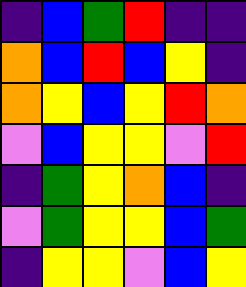[["indigo", "blue", "green", "red", "indigo", "indigo"], ["orange", "blue", "red", "blue", "yellow", "indigo"], ["orange", "yellow", "blue", "yellow", "red", "orange"], ["violet", "blue", "yellow", "yellow", "violet", "red"], ["indigo", "green", "yellow", "orange", "blue", "indigo"], ["violet", "green", "yellow", "yellow", "blue", "green"], ["indigo", "yellow", "yellow", "violet", "blue", "yellow"]]